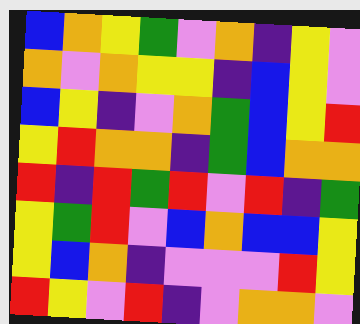[["blue", "orange", "yellow", "green", "violet", "orange", "indigo", "yellow", "violet"], ["orange", "violet", "orange", "yellow", "yellow", "indigo", "blue", "yellow", "violet"], ["blue", "yellow", "indigo", "violet", "orange", "green", "blue", "yellow", "red"], ["yellow", "red", "orange", "orange", "indigo", "green", "blue", "orange", "orange"], ["red", "indigo", "red", "green", "red", "violet", "red", "indigo", "green"], ["yellow", "green", "red", "violet", "blue", "orange", "blue", "blue", "yellow"], ["yellow", "blue", "orange", "indigo", "violet", "violet", "violet", "red", "yellow"], ["red", "yellow", "violet", "red", "indigo", "violet", "orange", "orange", "violet"]]